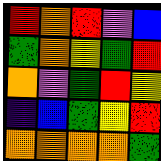[["red", "orange", "red", "violet", "blue"], ["green", "orange", "yellow", "green", "red"], ["orange", "violet", "green", "red", "yellow"], ["indigo", "blue", "green", "yellow", "red"], ["orange", "orange", "orange", "orange", "green"]]